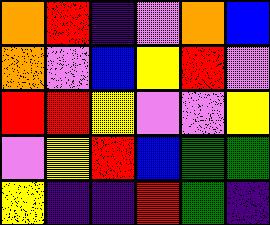[["orange", "red", "indigo", "violet", "orange", "blue"], ["orange", "violet", "blue", "yellow", "red", "violet"], ["red", "red", "yellow", "violet", "violet", "yellow"], ["violet", "yellow", "red", "blue", "green", "green"], ["yellow", "indigo", "indigo", "red", "green", "indigo"]]